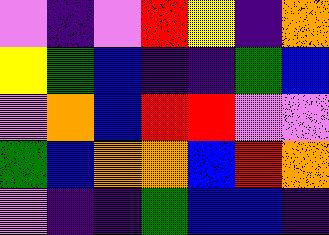[["violet", "indigo", "violet", "red", "yellow", "indigo", "orange"], ["yellow", "green", "blue", "indigo", "indigo", "green", "blue"], ["violet", "orange", "blue", "red", "red", "violet", "violet"], ["green", "blue", "orange", "orange", "blue", "red", "orange"], ["violet", "indigo", "indigo", "green", "blue", "blue", "indigo"]]